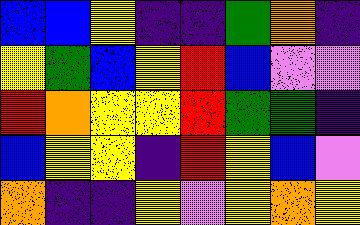[["blue", "blue", "yellow", "indigo", "indigo", "green", "orange", "indigo"], ["yellow", "green", "blue", "yellow", "red", "blue", "violet", "violet"], ["red", "orange", "yellow", "yellow", "red", "green", "green", "indigo"], ["blue", "yellow", "yellow", "indigo", "red", "yellow", "blue", "violet"], ["orange", "indigo", "indigo", "yellow", "violet", "yellow", "orange", "yellow"]]